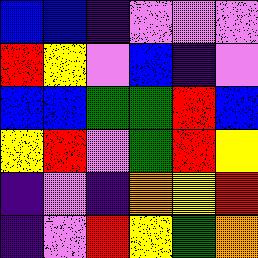[["blue", "blue", "indigo", "violet", "violet", "violet"], ["red", "yellow", "violet", "blue", "indigo", "violet"], ["blue", "blue", "green", "green", "red", "blue"], ["yellow", "red", "violet", "green", "red", "yellow"], ["indigo", "violet", "indigo", "orange", "yellow", "red"], ["indigo", "violet", "red", "yellow", "green", "orange"]]